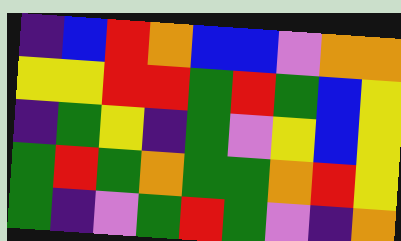[["indigo", "blue", "red", "orange", "blue", "blue", "violet", "orange", "orange"], ["yellow", "yellow", "red", "red", "green", "red", "green", "blue", "yellow"], ["indigo", "green", "yellow", "indigo", "green", "violet", "yellow", "blue", "yellow"], ["green", "red", "green", "orange", "green", "green", "orange", "red", "yellow"], ["green", "indigo", "violet", "green", "red", "green", "violet", "indigo", "orange"]]